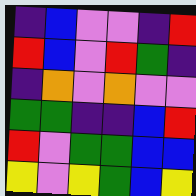[["indigo", "blue", "violet", "violet", "indigo", "red"], ["red", "blue", "violet", "red", "green", "indigo"], ["indigo", "orange", "violet", "orange", "violet", "violet"], ["green", "green", "indigo", "indigo", "blue", "red"], ["red", "violet", "green", "green", "blue", "blue"], ["yellow", "violet", "yellow", "green", "blue", "yellow"]]